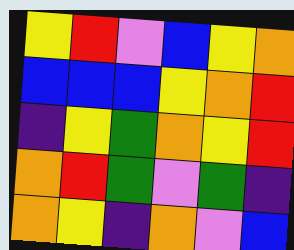[["yellow", "red", "violet", "blue", "yellow", "orange"], ["blue", "blue", "blue", "yellow", "orange", "red"], ["indigo", "yellow", "green", "orange", "yellow", "red"], ["orange", "red", "green", "violet", "green", "indigo"], ["orange", "yellow", "indigo", "orange", "violet", "blue"]]